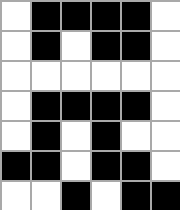[["white", "black", "black", "black", "black", "white"], ["white", "black", "white", "black", "black", "white"], ["white", "white", "white", "white", "white", "white"], ["white", "black", "black", "black", "black", "white"], ["white", "black", "white", "black", "white", "white"], ["black", "black", "white", "black", "black", "white"], ["white", "white", "black", "white", "black", "black"]]